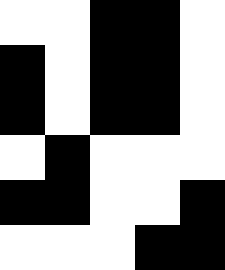[["white", "white", "black", "black", "white"], ["black", "white", "black", "black", "white"], ["black", "white", "black", "black", "white"], ["white", "black", "white", "white", "white"], ["black", "black", "white", "white", "black"], ["white", "white", "white", "black", "black"]]